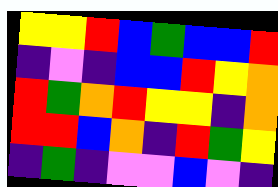[["yellow", "yellow", "red", "blue", "green", "blue", "blue", "red"], ["indigo", "violet", "indigo", "blue", "blue", "red", "yellow", "orange"], ["red", "green", "orange", "red", "yellow", "yellow", "indigo", "orange"], ["red", "red", "blue", "orange", "indigo", "red", "green", "yellow"], ["indigo", "green", "indigo", "violet", "violet", "blue", "violet", "indigo"]]